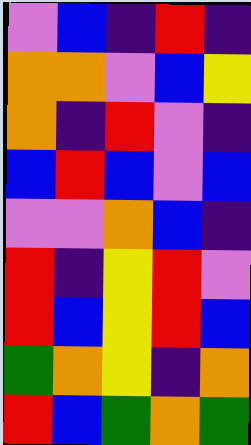[["violet", "blue", "indigo", "red", "indigo"], ["orange", "orange", "violet", "blue", "yellow"], ["orange", "indigo", "red", "violet", "indigo"], ["blue", "red", "blue", "violet", "blue"], ["violet", "violet", "orange", "blue", "indigo"], ["red", "indigo", "yellow", "red", "violet"], ["red", "blue", "yellow", "red", "blue"], ["green", "orange", "yellow", "indigo", "orange"], ["red", "blue", "green", "orange", "green"]]